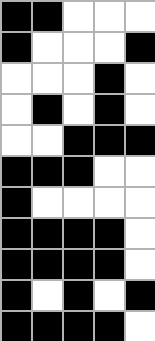[["black", "black", "white", "white", "white"], ["black", "white", "white", "white", "black"], ["white", "white", "white", "black", "white"], ["white", "black", "white", "black", "white"], ["white", "white", "black", "black", "black"], ["black", "black", "black", "white", "white"], ["black", "white", "white", "white", "white"], ["black", "black", "black", "black", "white"], ["black", "black", "black", "black", "white"], ["black", "white", "black", "white", "black"], ["black", "black", "black", "black", "white"]]